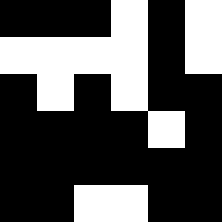[["black", "black", "black", "white", "black", "white"], ["white", "white", "white", "white", "black", "white"], ["black", "white", "black", "white", "black", "black"], ["black", "black", "black", "black", "white", "black"], ["black", "black", "black", "black", "black", "black"], ["black", "black", "white", "white", "black", "black"]]